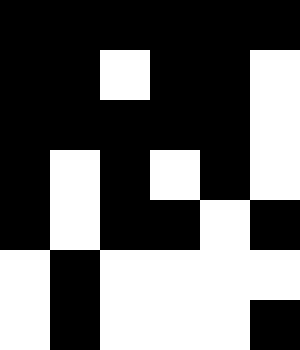[["black", "black", "black", "black", "black", "black"], ["black", "black", "white", "black", "black", "white"], ["black", "black", "black", "black", "black", "white"], ["black", "white", "black", "white", "black", "white"], ["black", "white", "black", "black", "white", "black"], ["white", "black", "white", "white", "white", "white"], ["white", "black", "white", "white", "white", "black"]]